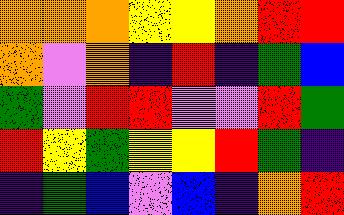[["orange", "orange", "orange", "yellow", "yellow", "orange", "red", "red"], ["orange", "violet", "orange", "indigo", "red", "indigo", "green", "blue"], ["green", "violet", "red", "red", "violet", "violet", "red", "green"], ["red", "yellow", "green", "yellow", "yellow", "red", "green", "indigo"], ["indigo", "green", "blue", "violet", "blue", "indigo", "orange", "red"]]